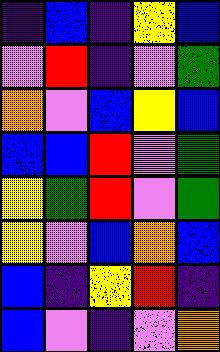[["indigo", "blue", "indigo", "yellow", "blue"], ["violet", "red", "indigo", "violet", "green"], ["orange", "violet", "blue", "yellow", "blue"], ["blue", "blue", "red", "violet", "green"], ["yellow", "green", "red", "violet", "green"], ["yellow", "violet", "blue", "orange", "blue"], ["blue", "indigo", "yellow", "red", "indigo"], ["blue", "violet", "indigo", "violet", "orange"]]